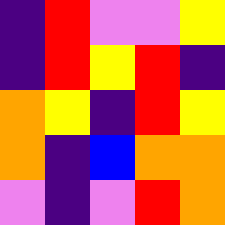[["indigo", "red", "violet", "violet", "yellow"], ["indigo", "red", "yellow", "red", "indigo"], ["orange", "yellow", "indigo", "red", "yellow"], ["orange", "indigo", "blue", "orange", "orange"], ["violet", "indigo", "violet", "red", "orange"]]